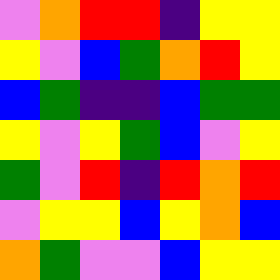[["violet", "orange", "red", "red", "indigo", "yellow", "yellow"], ["yellow", "violet", "blue", "green", "orange", "red", "yellow"], ["blue", "green", "indigo", "indigo", "blue", "green", "green"], ["yellow", "violet", "yellow", "green", "blue", "violet", "yellow"], ["green", "violet", "red", "indigo", "red", "orange", "red"], ["violet", "yellow", "yellow", "blue", "yellow", "orange", "blue"], ["orange", "green", "violet", "violet", "blue", "yellow", "yellow"]]